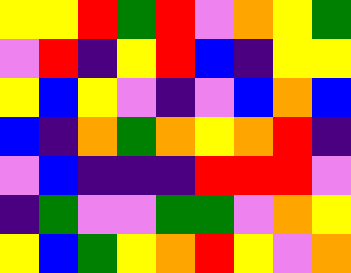[["yellow", "yellow", "red", "green", "red", "violet", "orange", "yellow", "green"], ["violet", "red", "indigo", "yellow", "red", "blue", "indigo", "yellow", "yellow"], ["yellow", "blue", "yellow", "violet", "indigo", "violet", "blue", "orange", "blue"], ["blue", "indigo", "orange", "green", "orange", "yellow", "orange", "red", "indigo"], ["violet", "blue", "indigo", "indigo", "indigo", "red", "red", "red", "violet"], ["indigo", "green", "violet", "violet", "green", "green", "violet", "orange", "yellow"], ["yellow", "blue", "green", "yellow", "orange", "red", "yellow", "violet", "orange"]]